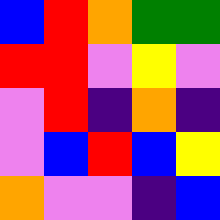[["blue", "red", "orange", "green", "green"], ["red", "red", "violet", "yellow", "violet"], ["violet", "red", "indigo", "orange", "indigo"], ["violet", "blue", "red", "blue", "yellow"], ["orange", "violet", "violet", "indigo", "blue"]]